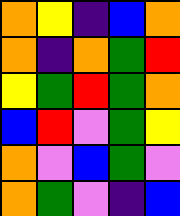[["orange", "yellow", "indigo", "blue", "orange"], ["orange", "indigo", "orange", "green", "red"], ["yellow", "green", "red", "green", "orange"], ["blue", "red", "violet", "green", "yellow"], ["orange", "violet", "blue", "green", "violet"], ["orange", "green", "violet", "indigo", "blue"]]